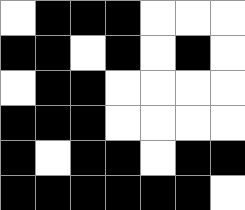[["white", "black", "black", "black", "white", "white", "white"], ["black", "black", "white", "black", "white", "black", "white"], ["white", "black", "black", "white", "white", "white", "white"], ["black", "black", "black", "white", "white", "white", "white"], ["black", "white", "black", "black", "white", "black", "black"], ["black", "black", "black", "black", "black", "black", "white"]]